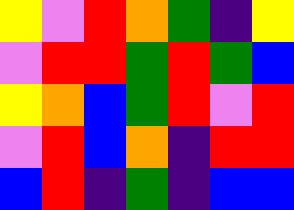[["yellow", "violet", "red", "orange", "green", "indigo", "yellow"], ["violet", "red", "red", "green", "red", "green", "blue"], ["yellow", "orange", "blue", "green", "red", "violet", "red"], ["violet", "red", "blue", "orange", "indigo", "red", "red"], ["blue", "red", "indigo", "green", "indigo", "blue", "blue"]]